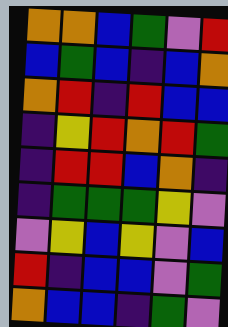[["orange", "orange", "blue", "green", "violet", "red"], ["blue", "green", "blue", "indigo", "blue", "orange"], ["orange", "red", "indigo", "red", "blue", "blue"], ["indigo", "yellow", "red", "orange", "red", "green"], ["indigo", "red", "red", "blue", "orange", "indigo"], ["indigo", "green", "green", "green", "yellow", "violet"], ["violet", "yellow", "blue", "yellow", "violet", "blue"], ["red", "indigo", "blue", "blue", "violet", "green"], ["orange", "blue", "blue", "indigo", "green", "violet"]]